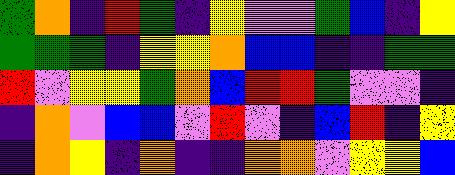[["green", "orange", "indigo", "red", "green", "indigo", "yellow", "violet", "violet", "green", "blue", "indigo", "yellow"], ["green", "green", "green", "indigo", "yellow", "yellow", "orange", "blue", "blue", "indigo", "indigo", "green", "green"], ["red", "violet", "yellow", "yellow", "green", "orange", "blue", "red", "red", "green", "violet", "violet", "indigo"], ["indigo", "orange", "violet", "blue", "blue", "violet", "red", "violet", "indigo", "blue", "red", "indigo", "yellow"], ["indigo", "orange", "yellow", "indigo", "orange", "indigo", "indigo", "orange", "orange", "violet", "yellow", "yellow", "blue"]]